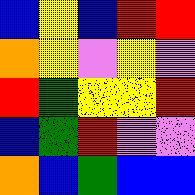[["blue", "yellow", "blue", "red", "red"], ["orange", "yellow", "violet", "yellow", "violet"], ["red", "green", "yellow", "yellow", "red"], ["blue", "green", "red", "violet", "violet"], ["orange", "blue", "green", "blue", "blue"]]